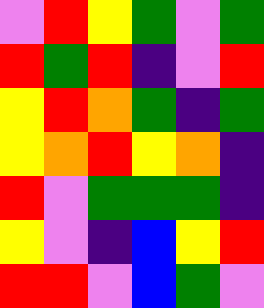[["violet", "red", "yellow", "green", "violet", "green"], ["red", "green", "red", "indigo", "violet", "red"], ["yellow", "red", "orange", "green", "indigo", "green"], ["yellow", "orange", "red", "yellow", "orange", "indigo"], ["red", "violet", "green", "green", "green", "indigo"], ["yellow", "violet", "indigo", "blue", "yellow", "red"], ["red", "red", "violet", "blue", "green", "violet"]]